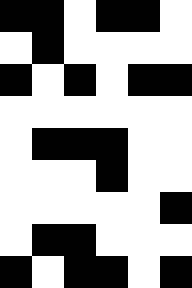[["black", "black", "white", "black", "black", "white"], ["white", "black", "white", "white", "white", "white"], ["black", "white", "black", "white", "black", "black"], ["white", "white", "white", "white", "white", "white"], ["white", "black", "black", "black", "white", "white"], ["white", "white", "white", "black", "white", "white"], ["white", "white", "white", "white", "white", "black"], ["white", "black", "black", "white", "white", "white"], ["black", "white", "black", "black", "white", "black"]]